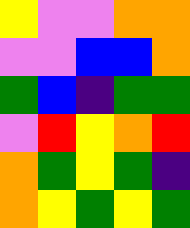[["yellow", "violet", "violet", "orange", "orange"], ["violet", "violet", "blue", "blue", "orange"], ["green", "blue", "indigo", "green", "green"], ["violet", "red", "yellow", "orange", "red"], ["orange", "green", "yellow", "green", "indigo"], ["orange", "yellow", "green", "yellow", "green"]]